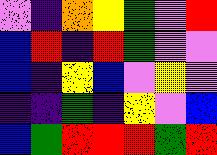[["violet", "indigo", "orange", "yellow", "green", "violet", "red"], ["blue", "red", "indigo", "red", "green", "violet", "violet"], ["blue", "indigo", "yellow", "blue", "violet", "yellow", "violet"], ["indigo", "indigo", "green", "indigo", "yellow", "violet", "blue"], ["blue", "green", "red", "red", "red", "green", "red"]]